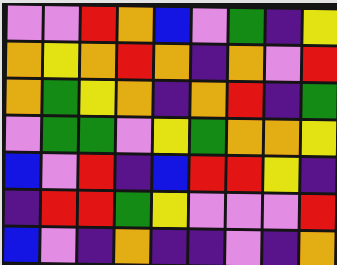[["violet", "violet", "red", "orange", "blue", "violet", "green", "indigo", "yellow"], ["orange", "yellow", "orange", "red", "orange", "indigo", "orange", "violet", "red"], ["orange", "green", "yellow", "orange", "indigo", "orange", "red", "indigo", "green"], ["violet", "green", "green", "violet", "yellow", "green", "orange", "orange", "yellow"], ["blue", "violet", "red", "indigo", "blue", "red", "red", "yellow", "indigo"], ["indigo", "red", "red", "green", "yellow", "violet", "violet", "violet", "red"], ["blue", "violet", "indigo", "orange", "indigo", "indigo", "violet", "indigo", "orange"]]